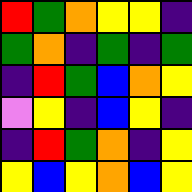[["red", "green", "orange", "yellow", "yellow", "indigo"], ["green", "orange", "indigo", "green", "indigo", "green"], ["indigo", "red", "green", "blue", "orange", "yellow"], ["violet", "yellow", "indigo", "blue", "yellow", "indigo"], ["indigo", "red", "green", "orange", "indigo", "yellow"], ["yellow", "blue", "yellow", "orange", "blue", "yellow"]]